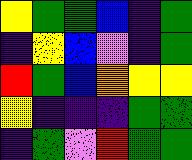[["yellow", "green", "green", "blue", "indigo", "green"], ["indigo", "yellow", "blue", "violet", "indigo", "green"], ["red", "green", "blue", "orange", "yellow", "yellow"], ["yellow", "indigo", "indigo", "indigo", "green", "green"], ["indigo", "green", "violet", "red", "green", "green"]]